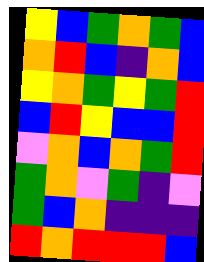[["yellow", "blue", "green", "orange", "green", "blue"], ["orange", "red", "blue", "indigo", "orange", "blue"], ["yellow", "orange", "green", "yellow", "green", "red"], ["blue", "red", "yellow", "blue", "blue", "red"], ["violet", "orange", "blue", "orange", "green", "red"], ["green", "orange", "violet", "green", "indigo", "violet"], ["green", "blue", "orange", "indigo", "indigo", "indigo"], ["red", "orange", "red", "red", "red", "blue"]]